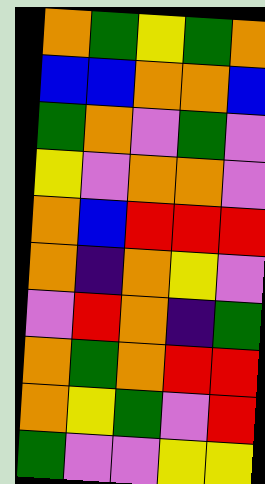[["orange", "green", "yellow", "green", "orange"], ["blue", "blue", "orange", "orange", "blue"], ["green", "orange", "violet", "green", "violet"], ["yellow", "violet", "orange", "orange", "violet"], ["orange", "blue", "red", "red", "red"], ["orange", "indigo", "orange", "yellow", "violet"], ["violet", "red", "orange", "indigo", "green"], ["orange", "green", "orange", "red", "red"], ["orange", "yellow", "green", "violet", "red"], ["green", "violet", "violet", "yellow", "yellow"]]